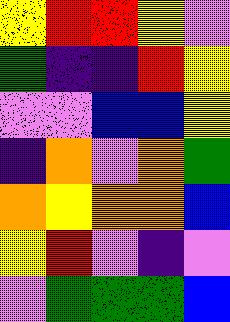[["yellow", "red", "red", "yellow", "violet"], ["green", "indigo", "indigo", "red", "yellow"], ["violet", "violet", "blue", "blue", "yellow"], ["indigo", "orange", "violet", "orange", "green"], ["orange", "yellow", "orange", "orange", "blue"], ["yellow", "red", "violet", "indigo", "violet"], ["violet", "green", "green", "green", "blue"]]